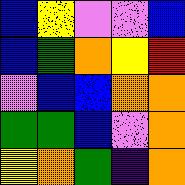[["blue", "yellow", "violet", "violet", "blue"], ["blue", "green", "orange", "yellow", "red"], ["violet", "blue", "blue", "orange", "orange"], ["green", "green", "blue", "violet", "orange"], ["yellow", "orange", "green", "indigo", "orange"]]